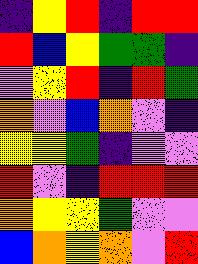[["indigo", "yellow", "red", "indigo", "red", "red"], ["red", "blue", "yellow", "green", "green", "indigo"], ["violet", "yellow", "red", "indigo", "red", "green"], ["orange", "violet", "blue", "orange", "violet", "indigo"], ["yellow", "yellow", "green", "indigo", "violet", "violet"], ["red", "violet", "indigo", "red", "red", "red"], ["orange", "yellow", "yellow", "green", "violet", "violet"], ["blue", "orange", "yellow", "orange", "violet", "red"]]